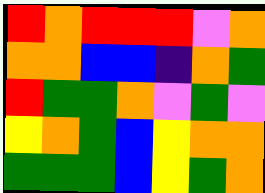[["red", "orange", "red", "red", "red", "violet", "orange"], ["orange", "orange", "blue", "blue", "indigo", "orange", "green"], ["red", "green", "green", "orange", "violet", "green", "violet"], ["yellow", "orange", "green", "blue", "yellow", "orange", "orange"], ["green", "green", "green", "blue", "yellow", "green", "orange"]]